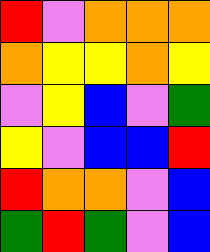[["red", "violet", "orange", "orange", "orange"], ["orange", "yellow", "yellow", "orange", "yellow"], ["violet", "yellow", "blue", "violet", "green"], ["yellow", "violet", "blue", "blue", "red"], ["red", "orange", "orange", "violet", "blue"], ["green", "red", "green", "violet", "blue"]]